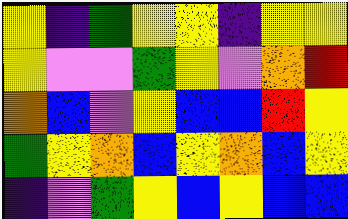[["yellow", "indigo", "green", "yellow", "yellow", "indigo", "yellow", "yellow"], ["yellow", "violet", "violet", "green", "yellow", "violet", "orange", "red"], ["orange", "blue", "violet", "yellow", "blue", "blue", "red", "yellow"], ["green", "yellow", "orange", "blue", "yellow", "orange", "blue", "yellow"], ["indigo", "violet", "green", "yellow", "blue", "yellow", "blue", "blue"]]